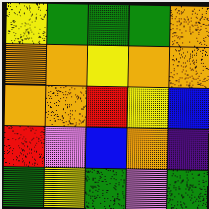[["yellow", "green", "green", "green", "orange"], ["orange", "orange", "yellow", "orange", "orange"], ["orange", "orange", "red", "yellow", "blue"], ["red", "violet", "blue", "orange", "indigo"], ["green", "yellow", "green", "violet", "green"]]